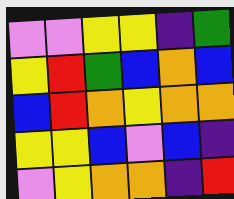[["violet", "violet", "yellow", "yellow", "indigo", "green"], ["yellow", "red", "green", "blue", "orange", "blue"], ["blue", "red", "orange", "yellow", "orange", "orange"], ["yellow", "yellow", "blue", "violet", "blue", "indigo"], ["violet", "yellow", "orange", "orange", "indigo", "red"]]